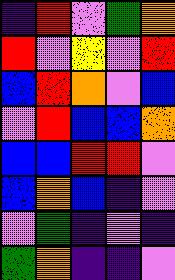[["indigo", "red", "violet", "green", "orange"], ["red", "violet", "yellow", "violet", "red"], ["blue", "red", "orange", "violet", "blue"], ["violet", "red", "blue", "blue", "orange"], ["blue", "blue", "red", "red", "violet"], ["blue", "orange", "blue", "indigo", "violet"], ["violet", "green", "indigo", "violet", "indigo"], ["green", "orange", "indigo", "indigo", "violet"]]